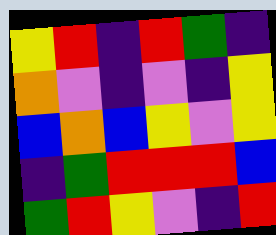[["yellow", "red", "indigo", "red", "green", "indigo"], ["orange", "violet", "indigo", "violet", "indigo", "yellow"], ["blue", "orange", "blue", "yellow", "violet", "yellow"], ["indigo", "green", "red", "red", "red", "blue"], ["green", "red", "yellow", "violet", "indigo", "red"]]